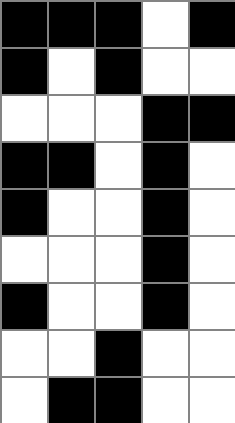[["black", "black", "black", "white", "black"], ["black", "white", "black", "white", "white"], ["white", "white", "white", "black", "black"], ["black", "black", "white", "black", "white"], ["black", "white", "white", "black", "white"], ["white", "white", "white", "black", "white"], ["black", "white", "white", "black", "white"], ["white", "white", "black", "white", "white"], ["white", "black", "black", "white", "white"]]